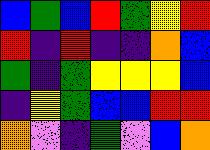[["blue", "green", "blue", "red", "green", "yellow", "red"], ["red", "indigo", "red", "indigo", "indigo", "orange", "blue"], ["green", "indigo", "green", "yellow", "yellow", "yellow", "blue"], ["indigo", "yellow", "green", "blue", "blue", "red", "red"], ["orange", "violet", "indigo", "green", "violet", "blue", "orange"]]